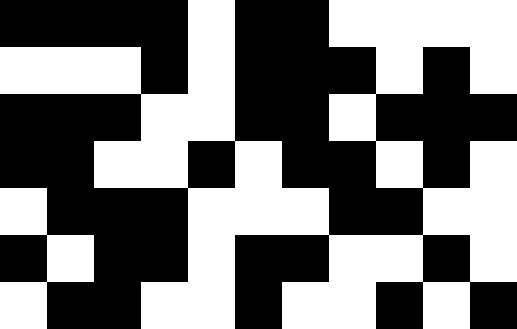[["black", "black", "black", "black", "white", "black", "black", "white", "white", "white", "white"], ["white", "white", "white", "black", "white", "black", "black", "black", "white", "black", "white"], ["black", "black", "black", "white", "white", "black", "black", "white", "black", "black", "black"], ["black", "black", "white", "white", "black", "white", "black", "black", "white", "black", "white"], ["white", "black", "black", "black", "white", "white", "white", "black", "black", "white", "white"], ["black", "white", "black", "black", "white", "black", "black", "white", "white", "black", "white"], ["white", "black", "black", "white", "white", "black", "white", "white", "black", "white", "black"]]